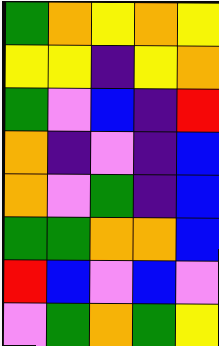[["green", "orange", "yellow", "orange", "yellow"], ["yellow", "yellow", "indigo", "yellow", "orange"], ["green", "violet", "blue", "indigo", "red"], ["orange", "indigo", "violet", "indigo", "blue"], ["orange", "violet", "green", "indigo", "blue"], ["green", "green", "orange", "orange", "blue"], ["red", "blue", "violet", "blue", "violet"], ["violet", "green", "orange", "green", "yellow"]]